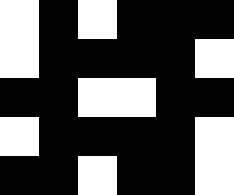[["white", "black", "white", "black", "black", "black"], ["white", "black", "black", "black", "black", "white"], ["black", "black", "white", "white", "black", "black"], ["white", "black", "black", "black", "black", "white"], ["black", "black", "white", "black", "black", "white"]]